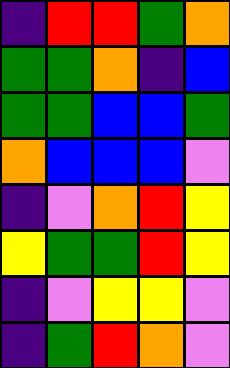[["indigo", "red", "red", "green", "orange"], ["green", "green", "orange", "indigo", "blue"], ["green", "green", "blue", "blue", "green"], ["orange", "blue", "blue", "blue", "violet"], ["indigo", "violet", "orange", "red", "yellow"], ["yellow", "green", "green", "red", "yellow"], ["indigo", "violet", "yellow", "yellow", "violet"], ["indigo", "green", "red", "orange", "violet"]]